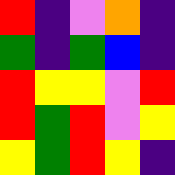[["red", "indigo", "violet", "orange", "indigo"], ["green", "indigo", "green", "blue", "indigo"], ["red", "yellow", "yellow", "violet", "red"], ["red", "green", "red", "violet", "yellow"], ["yellow", "green", "red", "yellow", "indigo"]]